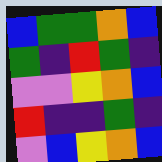[["blue", "green", "green", "orange", "blue"], ["green", "indigo", "red", "green", "indigo"], ["violet", "violet", "yellow", "orange", "blue"], ["red", "indigo", "indigo", "green", "indigo"], ["violet", "blue", "yellow", "orange", "blue"]]